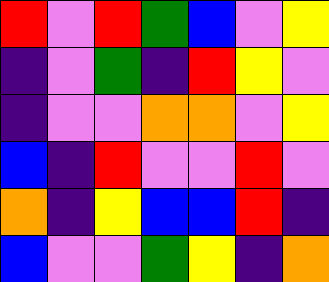[["red", "violet", "red", "green", "blue", "violet", "yellow"], ["indigo", "violet", "green", "indigo", "red", "yellow", "violet"], ["indigo", "violet", "violet", "orange", "orange", "violet", "yellow"], ["blue", "indigo", "red", "violet", "violet", "red", "violet"], ["orange", "indigo", "yellow", "blue", "blue", "red", "indigo"], ["blue", "violet", "violet", "green", "yellow", "indigo", "orange"]]